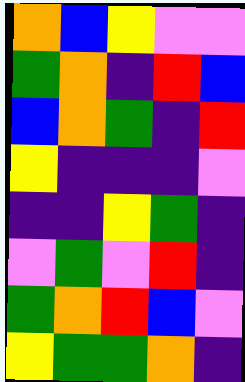[["orange", "blue", "yellow", "violet", "violet"], ["green", "orange", "indigo", "red", "blue"], ["blue", "orange", "green", "indigo", "red"], ["yellow", "indigo", "indigo", "indigo", "violet"], ["indigo", "indigo", "yellow", "green", "indigo"], ["violet", "green", "violet", "red", "indigo"], ["green", "orange", "red", "blue", "violet"], ["yellow", "green", "green", "orange", "indigo"]]